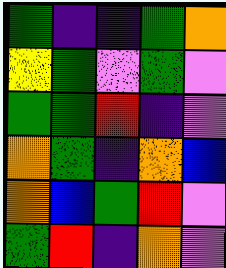[["green", "indigo", "indigo", "green", "orange"], ["yellow", "green", "violet", "green", "violet"], ["green", "green", "red", "indigo", "violet"], ["orange", "green", "indigo", "orange", "blue"], ["orange", "blue", "green", "red", "violet"], ["green", "red", "indigo", "orange", "violet"]]